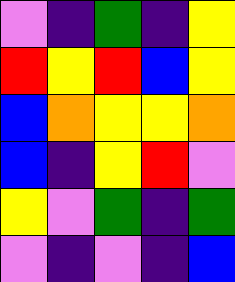[["violet", "indigo", "green", "indigo", "yellow"], ["red", "yellow", "red", "blue", "yellow"], ["blue", "orange", "yellow", "yellow", "orange"], ["blue", "indigo", "yellow", "red", "violet"], ["yellow", "violet", "green", "indigo", "green"], ["violet", "indigo", "violet", "indigo", "blue"]]